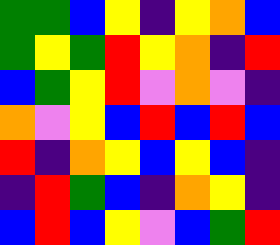[["green", "green", "blue", "yellow", "indigo", "yellow", "orange", "blue"], ["green", "yellow", "green", "red", "yellow", "orange", "indigo", "red"], ["blue", "green", "yellow", "red", "violet", "orange", "violet", "indigo"], ["orange", "violet", "yellow", "blue", "red", "blue", "red", "blue"], ["red", "indigo", "orange", "yellow", "blue", "yellow", "blue", "indigo"], ["indigo", "red", "green", "blue", "indigo", "orange", "yellow", "indigo"], ["blue", "red", "blue", "yellow", "violet", "blue", "green", "red"]]